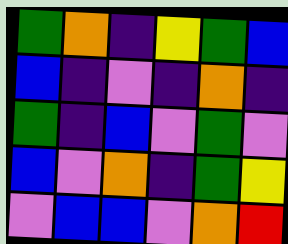[["green", "orange", "indigo", "yellow", "green", "blue"], ["blue", "indigo", "violet", "indigo", "orange", "indigo"], ["green", "indigo", "blue", "violet", "green", "violet"], ["blue", "violet", "orange", "indigo", "green", "yellow"], ["violet", "blue", "blue", "violet", "orange", "red"]]